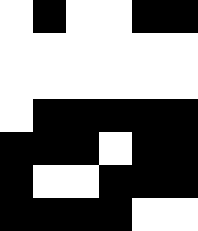[["white", "black", "white", "white", "black", "black"], ["white", "white", "white", "white", "white", "white"], ["white", "white", "white", "white", "white", "white"], ["white", "black", "black", "black", "black", "black"], ["black", "black", "black", "white", "black", "black"], ["black", "white", "white", "black", "black", "black"], ["black", "black", "black", "black", "white", "white"]]